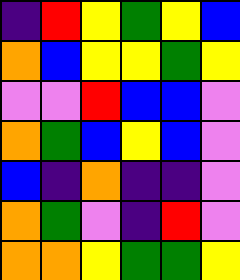[["indigo", "red", "yellow", "green", "yellow", "blue"], ["orange", "blue", "yellow", "yellow", "green", "yellow"], ["violet", "violet", "red", "blue", "blue", "violet"], ["orange", "green", "blue", "yellow", "blue", "violet"], ["blue", "indigo", "orange", "indigo", "indigo", "violet"], ["orange", "green", "violet", "indigo", "red", "violet"], ["orange", "orange", "yellow", "green", "green", "yellow"]]